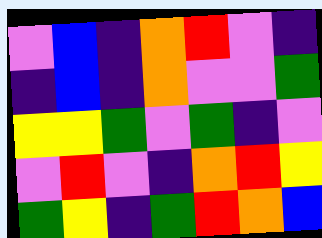[["violet", "blue", "indigo", "orange", "red", "violet", "indigo"], ["indigo", "blue", "indigo", "orange", "violet", "violet", "green"], ["yellow", "yellow", "green", "violet", "green", "indigo", "violet"], ["violet", "red", "violet", "indigo", "orange", "red", "yellow"], ["green", "yellow", "indigo", "green", "red", "orange", "blue"]]